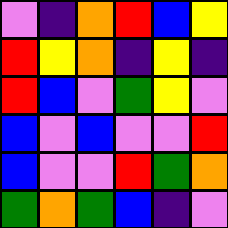[["violet", "indigo", "orange", "red", "blue", "yellow"], ["red", "yellow", "orange", "indigo", "yellow", "indigo"], ["red", "blue", "violet", "green", "yellow", "violet"], ["blue", "violet", "blue", "violet", "violet", "red"], ["blue", "violet", "violet", "red", "green", "orange"], ["green", "orange", "green", "blue", "indigo", "violet"]]